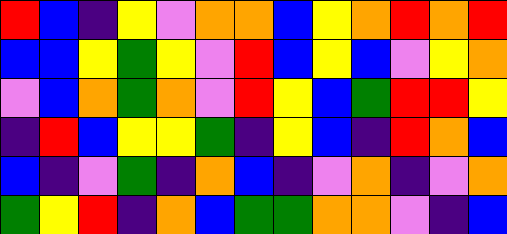[["red", "blue", "indigo", "yellow", "violet", "orange", "orange", "blue", "yellow", "orange", "red", "orange", "red"], ["blue", "blue", "yellow", "green", "yellow", "violet", "red", "blue", "yellow", "blue", "violet", "yellow", "orange"], ["violet", "blue", "orange", "green", "orange", "violet", "red", "yellow", "blue", "green", "red", "red", "yellow"], ["indigo", "red", "blue", "yellow", "yellow", "green", "indigo", "yellow", "blue", "indigo", "red", "orange", "blue"], ["blue", "indigo", "violet", "green", "indigo", "orange", "blue", "indigo", "violet", "orange", "indigo", "violet", "orange"], ["green", "yellow", "red", "indigo", "orange", "blue", "green", "green", "orange", "orange", "violet", "indigo", "blue"]]